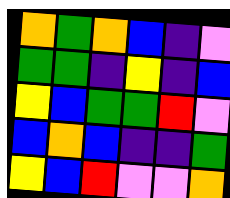[["orange", "green", "orange", "blue", "indigo", "violet"], ["green", "green", "indigo", "yellow", "indigo", "blue"], ["yellow", "blue", "green", "green", "red", "violet"], ["blue", "orange", "blue", "indigo", "indigo", "green"], ["yellow", "blue", "red", "violet", "violet", "orange"]]